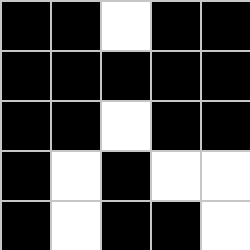[["black", "black", "white", "black", "black"], ["black", "black", "black", "black", "black"], ["black", "black", "white", "black", "black"], ["black", "white", "black", "white", "white"], ["black", "white", "black", "black", "white"]]